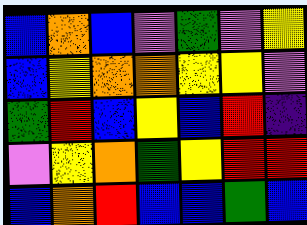[["blue", "orange", "blue", "violet", "green", "violet", "yellow"], ["blue", "yellow", "orange", "orange", "yellow", "yellow", "violet"], ["green", "red", "blue", "yellow", "blue", "red", "indigo"], ["violet", "yellow", "orange", "green", "yellow", "red", "red"], ["blue", "orange", "red", "blue", "blue", "green", "blue"]]